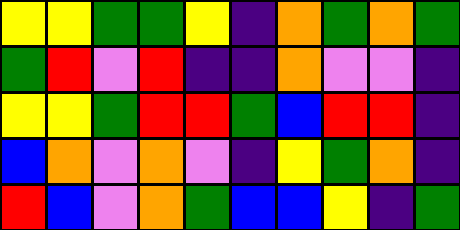[["yellow", "yellow", "green", "green", "yellow", "indigo", "orange", "green", "orange", "green"], ["green", "red", "violet", "red", "indigo", "indigo", "orange", "violet", "violet", "indigo"], ["yellow", "yellow", "green", "red", "red", "green", "blue", "red", "red", "indigo"], ["blue", "orange", "violet", "orange", "violet", "indigo", "yellow", "green", "orange", "indigo"], ["red", "blue", "violet", "orange", "green", "blue", "blue", "yellow", "indigo", "green"]]